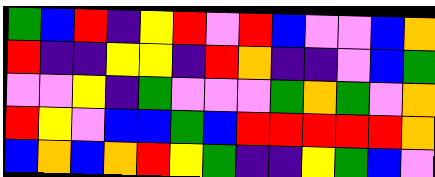[["green", "blue", "red", "indigo", "yellow", "red", "violet", "red", "blue", "violet", "violet", "blue", "orange"], ["red", "indigo", "indigo", "yellow", "yellow", "indigo", "red", "orange", "indigo", "indigo", "violet", "blue", "green"], ["violet", "violet", "yellow", "indigo", "green", "violet", "violet", "violet", "green", "orange", "green", "violet", "orange"], ["red", "yellow", "violet", "blue", "blue", "green", "blue", "red", "red", "red", "red", "red", "orange"], ["blue", "orange", "blue", "orange", "red", "yellow", "green", "indigo", "indigo", "yellow", "green", "blue", "violet"]]